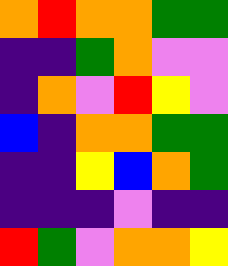[["orange", "red", "orange", "orange", "green", "green"], ["indigo", "indigo", "green", "orange", "violet", "violet"], ["indigo", "orange", "violet", "red", "yellow", "violet"], ["blue", "indigo", "orange", "orange", "green", "green"], ["indigo", "indigo", "yellow", "blue", "orange", "green"], ["indigo", "indigo", "indigo", "violet", "indigo", "indigo"], ["red", "green", "violet", "orange", "orange", "yellow"]]